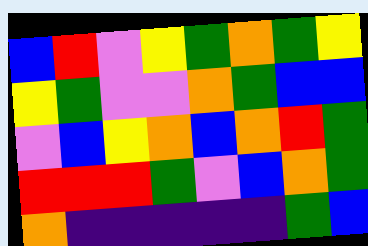[["blue", "red", "violet", "yellow", "green", "orange", "green", "yellow"], ["yellow", "green", "violet", "violet", "orange", "green", "blue", "blue"], ["violet", "blue", "yellow", "orange", "blue", "orange", "red", "green"], ["red", "red", "red", "green", "violet", "blue", "orange", "green"], ["orange", "indigo", "indigo", "indigo", "indigo", "indigo", "green", "blue"]]